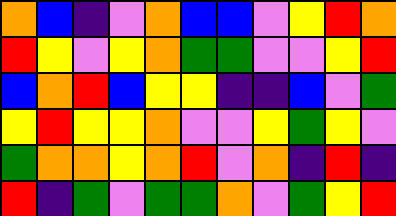[["orange", "blue", "indigo", "violet", "orange", "blue", "blue", "violet", "yellow", "red", "orange"], ["red", "yellow", "violet", "yellow", "orange", "green", "green", "violet", "violet", "yellow", "red"], ["blue", "orange", "red", "blue", "yellow", "yellow", "indigo", "indigo", "blue", "violet", "green"], ["yellow", "red", "yellow", "yellow", "orange", "violet", "violet", "yellow", "green", "yellow", "violet"], ["green", "orange", "orange", "yellow", "orange", "red", "violet", "orange", "indigo", "red", "indigo"], ["red", "indigo", "green", "violet", "green", "green", "orange", "violet", "green", "yellow", "red"]]